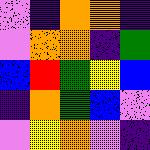[["violet", "indigo", "orange", "orange", "indigo"], ["violet", "orange", "orange", "indigo", "green"], ["blue", "red", "green", "yellow", "blue"], ["indigo", "orange", "green", "blue", "violet"], ["violet", "yellow", "orange", "violet", "indigo"]]